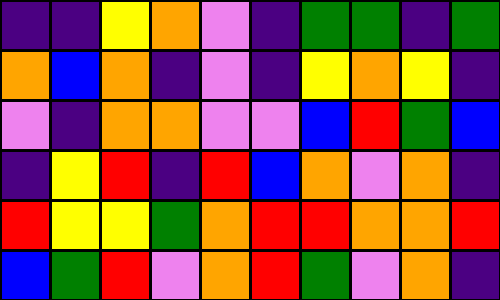[["indigo", "indigo", "yellow", "orange", "violet", "indigo", "green", "green", "indigo", "green"], ["orange", "blue", "orange", "indigo", "violet", "indigo", "yellow", "orange", "yellow", "indigo"], ["violet", "indigo", "orange", "orange", "violet", "violet", "blue", "red", "green", "blue"], ["indigo", "yellow", "red", "indigo", "red", "blue", "orange", "violet", "orange", "indigo"], ["red", "yellow", "yellow", "green", "orange", "red", "red", "orange", "orange", "red"], ["blue", "green", "red", "violet", "orange", "red", "green", "violet", "orange", "indigo"]]